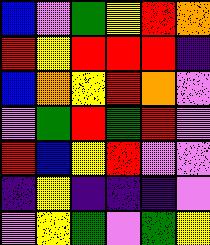[["blue", "violet", "green", "yellow", "red", "orange"], ["red", "yellow", "red", "red", "red", "indigo"], ["blue", "orange", "yellow", "red", "orange", "violet"], ["violet", "green", "red", "green", "red", "violet"], ["red", "blue", "yellow", "red", "violet", "violet"], ["indigo", "yellow", "indigo", "indigo", "indigo", "violet"], ["violet", "yellow", "green", "violet", "green", "yellow"]]